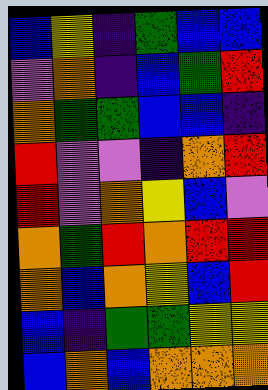[["blue", "yellow", "indigo", "green", "blue", "blue"], ["violet", "orange", "indigo", "blue", "green", "red"], ["orange", "green", "green", "blue", "blue", "indigo"], ["red", "violet", "violet", "indigo", "orange", "red"], ["red", "violet", "orange", "yellow", "blue", "violet"], ["orange", "green", "red", "orange", "red", "red"], ["orange", "blue", "orange", "yellow", "blue", "red"], ["blue", "indigo", "green", "green", "yellow", "yellow"], ["blue", "orange", "blue", "orange", "orange", "orange"]]